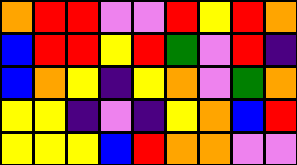[["orange", "red", "red", "violet", "violet", "red", "yellow", "red", "orange"], ["blue", "red", "red", "yellow", "red", "green", "violet", "red", "indigo"], ["blue", "orange", "yellow", "indigo", "yellow", "orange", "violet", "green", "orange"], ["yellow", "yellow", "indigo", "violet", "indigo", "yellow", "orange", "blue", "red"], ["yellow", "yellow", "yellow", "blue", "red", "orange", "orange", "violet", "violet"]]